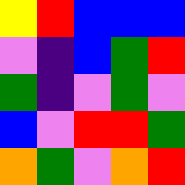[["yellow", "red", "blue", "blue", "blue"], ["violet", "indigo", "blue", "green", "red"], ["green", "indigo", "violet", "green", "violet"], ["blue", "violet", "red", "red", "green"], ["orange", "green", "violet", "orange", "red"]]